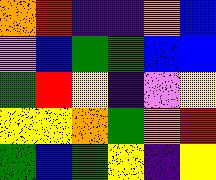[["orange", "red", "indigo", "indigo", "orange", "blue"], ["violet", "blue", "green", "green", "blue", "blue"], ["green", "red", "yellow", "indigo", "violet", "yellow"], ["yellow", "yellow", "orange", "green", "orange", "red"], ["green", "blue", "green", "yellow", "indigo", "yellow"]]